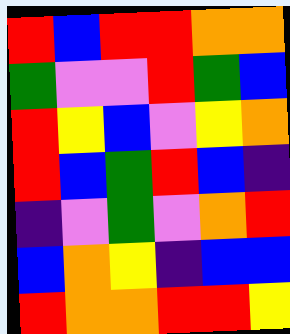[["red", "blue", "red", "red", "orange", "orange"], ["green", "violet", "violet", "red", "green", "blue"], ["red", "yellow", "blue", "violet", "yellow", "orange"], ["red", "blue", "green", "red", "blue", "indigo"], ["indigo", "violet", "green", "violet", "orange", "red"], ["blue", "orange", "yellow", "indigo", "blue", "blue"], ["red", "orange", "orange", "red", "red", "yellow"]]